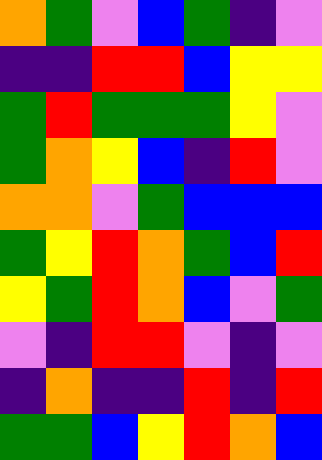[["orange", "green", "violet", "blue", "green", "indigo", "violet"], ["indigo", "indigo", "red", "red", "blue", "yellow", "yellow"], ["green", "red", "green", "green", "green", "yellow", "violet"], ["green", "orange", "yellow", "blue", "indigo", "red", "violet"], ["orange", "orange", "violet", "green", "blue", "blue", "blue"], ["green", "yellow", "red", "orange", "green", "blue", "red"], ["yellow", "green", "red", "orange", "blue", "violet", "green"], ["violet", "indigo", "red", "red", "violet", "indigo", "violet"], ["indigo", "orange", "indigo", "indigo", "red", "indigo", "red"], ["green", "green", "blue", "yellow", "red", "orange", "blue"]]